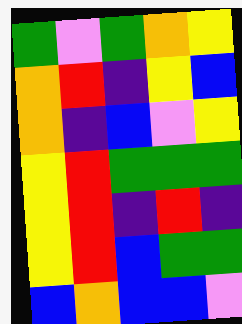[["green", "violet", "green", "orange", "yellow"], ["orange", "red", "indigo", "yellow", "blue"], ["orange", "indigo", "blue", "violet", "yellow"], ["yellow", "red", "green", "green", "green"], ["yellow", "red", "indigo", "red", "indigo"], ["yellow", "red", "blue", "green", "green"], ["blue", "orange", "blue", "blue", "violet"]]